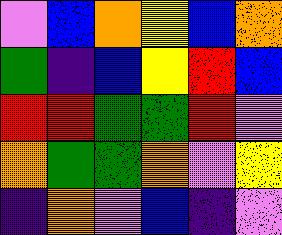[["violet", "blue", "orange", "yellow", "blue", "orange"], ["green", "indigo", "blue", "yellow", "red", "blue"], ["red", "red", "green", "green", "red", "violet"], ["orange", "green", "green", "orange", "violet", "yellow"], ["indigo", "orange", "violet", "blue", "indigo", "violet"]]